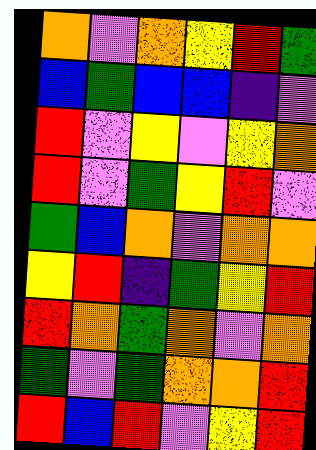[["orange", "violet", "orange", "yellow", "red", "green"], ["blue", "green", "blue", "blue", "indigo", "violet"], ["red", "violet", "yellow", "violet", "yellow", "orange"], ["red", "violet", "green", "yellow", "red", "violet"], ["green", "blue", "orange", "violet", "orange", "orange"], ["yellow", "red", "indigo", "green", "yellow", "red"], ["red", "orange", "green", "orange", "violet", "orange"], ["green", "violet", "green", "orange", "orange", "red"], ["red", "blue", "red", "violet", "yellow", "red"]]